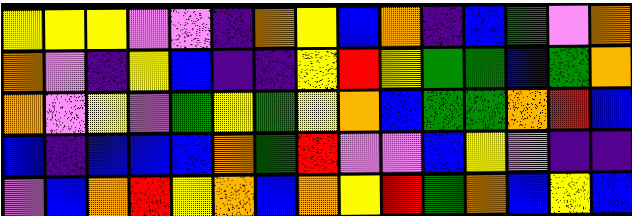[["yellow", "yellow", "yellow", "violet", "violet", "indigo", "orange", "yellow", "blue", "orange", "indigo", "blue", "green", "violet", "orange"], ["orange", "violet", "indigo", "yellow", "blue", "indigo", "indigo", "yellow", "red", "yellow", "green", "green", "blue", "green", "orange"], ["orange", "violet", "yellow", "violet", "green", "yellow", "green", "yellow", "orange", "blue", "green", "green", "orange", "red", "blue"], ["blue", "indigo", "blue", "blue", "blue", "orange", "green", "red", "violet", "violet", "blue", "yellow", "violet", "indigo", "indigo"], ["violet", "blue", "orange", "red", "yellow", "orange", "blue", "orange", "yellow", "red", "green", "orange", "blue", "yellow", "blue"]]